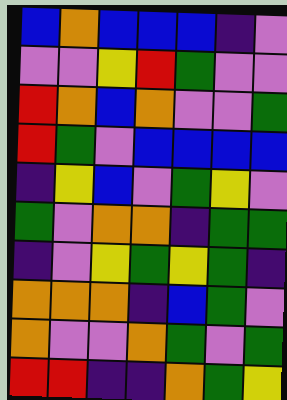[["blue", "orange", "blue", "blue", "blue", "indigo", "violet"], ["violet", "violet", "yellow", "red", "green", "violet", "violet"], ["red", "orange", "blue", "orange", "violet", "violet", "green"], ["red", "green", "violet", "blue", "blue", "blue", "blue"], ["indigo", "yellow", "blue", "violet", "green", "yellow", "violet"], ["green", "violet", "orange", "orange", "indigo", "green", "green"], ["indigo", "violet", "yellow", "green", "yellow", "green", "indigo"], ["orange", "orange", "orange", "indigo", "blue", "green", "violet"], ["orange", "violet", "violet", "orange", "green", "violet", "green"], ["red", "red", "indigo", "indigo", "orange", "green", "yellow"]]